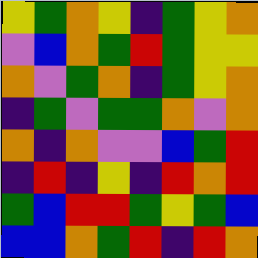[["yellow", "green", "orange", "yellow", "indigo", "green", "yellow", "orange"], ["violet", "blue", "orange", "green", "red", "green", "yellow", "yellow"], ["orange", "violet", "green", "orange", "indigo", "green", "yellow", "orange"], ["indigo", "green", "violet", "green", "green", "orange", "violet", "orange"], ["orange", "indigo", "orange", "violet", "violet", "blue", "green", "red"], ["indigo", "red", "indigo", "yellow", "indigo", "red", "orange", "red"], ["green", "blue", "red", "red", "green", "yellow", "green", "blue"], ["blue", "blue", "orange", "green", "red", "indigo", "red", "orange"]]